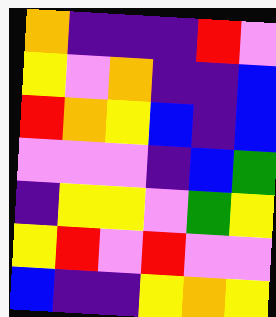[["orange", "indigo", "indigo", "indigo", "red", "violet"], ["yellow", "violet", "orange", "indigo", "indigo", "blue"], ["red", "orange", "yellow", "blue", "indigo", "blue"], ["violet", "violet", "violet", "indigo", "blue", "green"], ["indigo", "yellow", "yellow", "violet", "green", "yellow"], ["yellow", "red", "violet", "red", "violet", "violet"], ["blue", "indigo", "indigo", "yellow", "orange", "yellow"]]